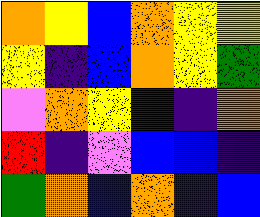[["orange", "yellow", "blue", "orange", "yellow", "yellow"], ["yellow", "indigo", "blue", "orange", "yellow", "green"], ["violet", "orange", "yellow", "indigo", "indigo", "orange"], ["red", "indigo", "violet", "blue", "blue", "indigo"], ["green", "orange", "blue", "orange", "indigo", "blue"]]